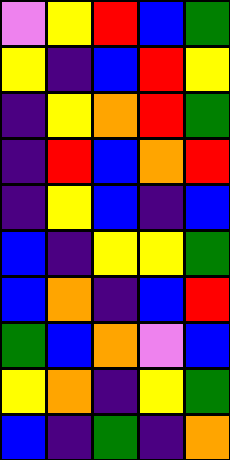[["violet", "yellow", "red", "blue", "green"], ["yellow", "indigo", "blue", "red", "yellow"], ["indigo", "yellow", "orange", "red", "green"], ["indigo", "red", "blue", "orange", "red"], ["indigo", "yellow", "blue", "indigo", "blue"], ["blue", "indigo", "yellow", "yellow", "green"], ["blue", "orange", "indigo", "blue", "red"], ["green", "blue", "orange", "violet", "blue"], ["yellow", "orange", "indigo", "yellow", "green"], ["blue", "indigo", "green", "indigo", "orange"]]